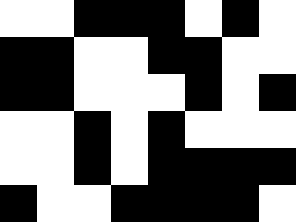[["white", "white", "black", "black", "black", "white", "black", "white"], ["black", "black", "white", "white", "black", "black", "white", "white"], ["black", "black", "white", "white", "white", "black", "white", "black"], ["white", "white", "black", "white", "black", "white", "white", "white"], ["white", "white", "black", "white", "black", "black", "black", "black"], ["black", "white", "white", "black", "black", "black", "black", "white"]]